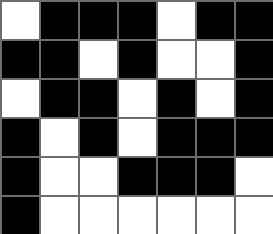[["white", "black", "black", "black", "white", "black", "black"], ["black", "black", "white", "black", "white", "white", "black"], ["white", "black", "black", "white", "black", "white", "black"], ["black", "white", "black", "white", "black", "black", "black"], ["black", "white", "white", "black", "black", "black", "white"], ["black", "white", "white", "white", "white", "white", "white"]]